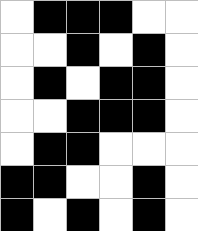[["white", "black", "black", "black", "white", "white"], ["white", "white", "black", "white", "black", "white"], ["white", "black", "white", "black", "black", "white"], ["white", "white", "black", "black", "black", "white"], ["white", "black", "black", "white", "white", "white"], ["black", "black", "white", "white", "black", "white"], ["black", "white", "black", "white", "black", "white"]]